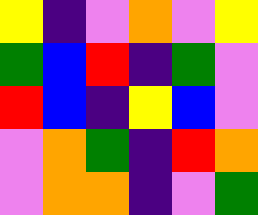[["yellow", "indigo", "violet", "orange", "violet", "yellow"], ["green", "blue", "red", "indigo", "green", "violet"], ["red", "blue", "indigo", "yellow", "blue", "violet"], ["violet", "orange", "green", "indigo", "red", "orange"], ["violet", "orange", "orange", "indigo", "violet", "green"]]